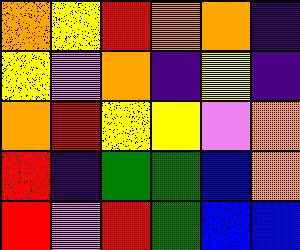[["orange", "yellow", "red", "orange", "orange", "indigo"], ["yellow", "violet", "orange", "indigo", "yellow", "indigo"], ["orange", "red", "yellow", "yellow", "violet", "orange"], ["red", "indigo", "green", "green", "blue", "orange"], ["red", "violet", "red", "green", "blue", "blue"]]